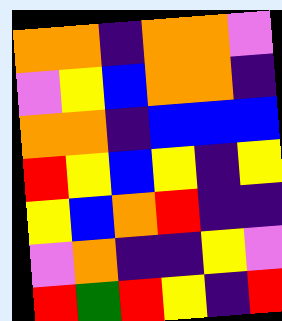[["orange", "orange", "indigo", "orange", "orange", "violet"], ["violet", "yellow", "blue", "orange", "orange", "indigo"], ["orange", "orange", "indigo", "blue", "blue", "blue"], ["red", "yellow", "blue", "yellow", "indigo", "yellow"], ["yellow", "blue", "orange", "red", "indigo", "indigo"], ["violet", "orange", "indigo", "indigo", "yellow", "violet"], ["red", "green", "red", "yellow", "indigo", "red"]]